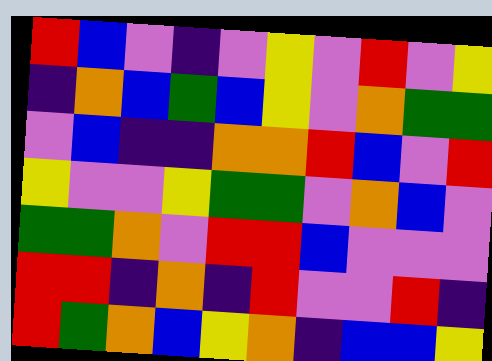[["red", "blue", "violet", "indigo", "violet", "yellow", "violet", "red", "violet", "yellow"], ["indigo", "orange", "blue", "green", "blue", "yellow", "violet", "orange", "green", "green"], ["violet", "blue", "indigo", "indigo", "orange", "orange", "red", "blue", "violet", "red"], ["yellow", "violet", "violet", "yellow", "green", "green", "violet", "orange", "blue", "violet"], ["green", "green", "orange", "violet", "red", "red", "blue", "violet", "violet", "violet"], ["red", "red", "indigo", "orange", "indigo", "red", "violet", "violet", "red", "indigo"], ["red", "green", "orange", "blue", "yellow", "orange", "indigo", "blue", "blue", "yellow"]]